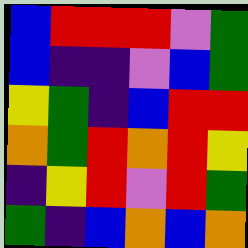[["blue", "red", "red", "red", "violet", "green"], ["blue", "indigo", "indigo", "violet", "blue", "green"], ["yellow", "green", "indigo", "blue", "red", "red"], ["orange", "green", "red", "orange", "red", "yellow"], ["indigo", "yellow", "red", "violet", "red", "green"], ["green", "indigo", "blue", "orange", "blue", "orange"]]